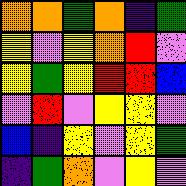[["orange", "orange", "green", "orange", "indigo", "green"], ["yellow", "violet", "yellow", "orange", "red", "violet"], ["yellow", "green", "yellow", "red", "red", "blue"], ["violet", "red", "violet", "yellow", "yellow", "violet"], ["blue", "indigo", "yellow", "violet", "yellow", "green"], ["indigo", "green", "orange", "violet", "yellow", "violet"]]